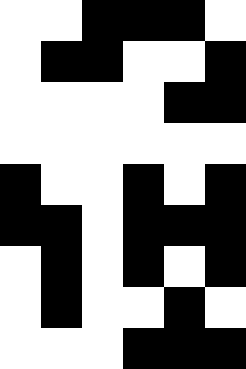[["white", "white", "black", "black", "black", "white"], ["white", "black", "black", "white", "white", "black"], ["white", "white", "white", "white", "black", "black"], ["white", "white", "white", "white", "white", "white"], ["black", "white", "white", "black", "white", "black"], ["black", "black", "white", "black", "black", "black"], ["white", "black", "white", "black", "white", "black"], ["white", "black", "white", "white", "black", "white"], ["white", "white", "white", "black", "black", "black"]]